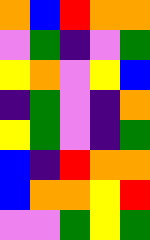[["orange", "blue", "red", "orange", "orange"], ["violet", "green", "indigo", "violet", "green"], ["yellow", "orange", "violet", "yellow", "blue"], ["indigo", "green", "violet", "indigo", "orange"], ["yellow", "green", "violet", "indigo", "green"], ["blue", "indigo", "red", "orange", "orange"], ["blue", "orange", "orange", "yellow", "red"], ["violet", "violet", "green", "yellow", "green"]]